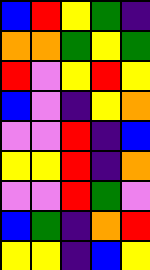[["blue", "red", "yellow", "green", "indigo"], ["orange", "orange", "green", "yellow", "green"], ["red", "violet", "yellow", "red", "yellow"], ["blue", "violet", "indigo", "yellow", "orange"], ["violet", "violet", "red", "indigo", "blue"], ["yellow", "yellow", "red", "indigo", "orange"], ["violet", "violet", "red", "green", "violet"], ["blue", "green", "indigo", "orange", "red"], ["yellow", "yellow", "indigo", "blue", "yellow"]]